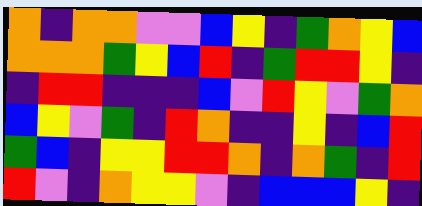[["orange", "indigo", "orange", "orange", "violet", "violet", "blue", "yellow", "indigo", "green", "orange", "yellow", "blue"], ["orange", "orange", "orange", "green", "yellow", "blue", "red", "indigo", "green", "red", "red", "yellow", "indigo"], ["indigo", "red", "red", "indigo", "indigo", "indigo", "blue", "violet", "red", "yellow", "violet", "green", "orange"], ["blue", "yellow", "violet", "green", "indigo", "red", "orange", "indigo", "indigo", "yellow", "indigo", "blue", "red"], ["green", "blue", "indigo", "yellow", "yellow", "red", "red", "orange", "indigo", "orange", "green", "indigo", "red"], ["red", "violet", "indigo", "orange", "yellow", "yellow", "violet", "indigo", "blue", "blue", "blue", "yellow", "indigo"]]